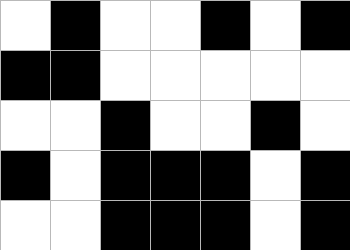[["white", "black", "white", "white", "black", "white", "black"], ["black", "black", "white", "white", "white", "white", "white"], ["white", "white", "black", "white", "white", "black", "white"], ["black", "white", "black", "black", "black", "white", "black"], ["white", "white", "black", "black", "black", "white", "black"]]